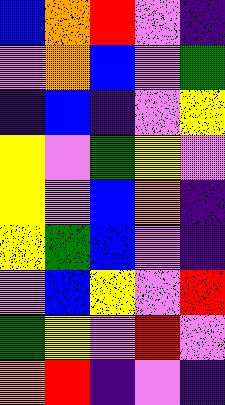[["blue", "orange", "red", "violet", "indigo"], ["violet", "orange", "blue", "violet", "green"], ["indigo", "blue", "indigo", "violet", "yellow"], ["yellow", "violet", "green", "yellow", "violet"], ["yellow", "violet", "blue", "orange", "indigo"], ["yellow", "green", "blue", "violet", "indigo"], ["violet", "blue", "yellow", "violet", "red"], ["green", "yellow", "violet", "red", "violet"], ["orange", "red", "indigo", "violet", "indigo"]]